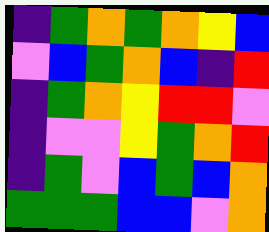[["indigo", "green", "orange", "green", "orange", "yellow", "blue"], ["violet", "blue", "green", "orange", "blue", "indigo", "red"], ["indigo", "green", "orange", "yellow", "red", "red", "violet"], ["indigo", "violet", "violet", "yellow", "green", "orange", "red"], ["indigo", "green", "violet", "blue", "green", "blue", "orange"], ["green", "green", "green", "blue", "blue", "violet", "orange"]]